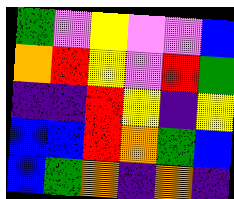[["green", "violet", "yellow", "violet", "violet", "blue"], ["orange", "red", "yellow", "violet", "red", "green"], ["indigo", "indigo", "red", "yellow", "indigo", "yellow"], ["blue", "blue", "red", "orange", "green", "blue"], ["blue", "green", "orange", "indigo", "orange", "indigo"]]